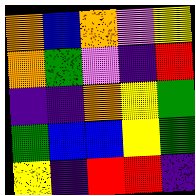[["orange", "blue", "orange", "violet", "yellow"], ["orange", "green", "violet", "indigo", "red"], ["indigo", "indigo", "orange", "yellow", "green"], ["green", "blue", "blue", "yellow", "green"], ["yellow", "indigo", "red", "red", "indigo"]]